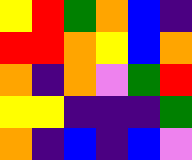[["yellow", "red", "green", "orange", "blue", "indigo"], ["red", "red", "orange", "yellow", "blue", "orange"], ["orange", "indigo", "orange", "violet", "green", "red"], ["yellow", "yellow", "indigo", "indigo", "indigo", "green"], ["orange", "indigo", "blue", "indigo", "blue", "violet"]]